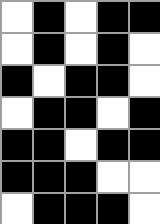[["white", "black", "white", "black", "black"], ["white", "black", "white", "black", "white"], ["black", "white", "black", "black", "white"], ["white", "black", "black", "white", "black"], ["black", "black", "white", "black", "black"], ["black", "black", "black", "white", "white"], ["white", "black", "black", "black", "white"]]